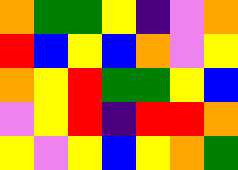[["orange", "green", "green", "yellow", "indigo", "violet", "orange"], ["red", "blue", "yellow", "blue", "orange", "violet", "yellow"], ["orange", "yellow", "red", "green", "green", "yellow", "blue"], ["violet", "yellow", "red", "indigo", "red", "red", "orange"], ["yellow", "violet", "yellow", "blue", "yellow", "orange", "green"]]